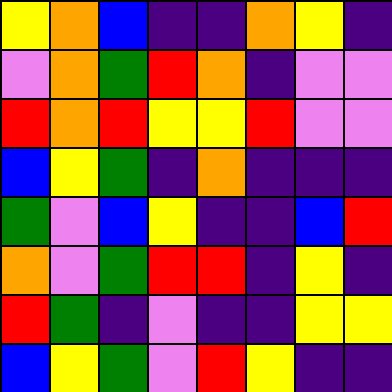[["yellow", "orange", "blue", "indigo", "indigo", "orange", "yellow", "indigo"], ["violet", "orange", "green", "red", "orange", "indigo", "violet", "violet"], ["red", "orange", "red", "yellow", "yellow", "red", "violet", "violet"], ["blue", "yellow", "green", "indigo", "orange", "indigo", "indigo", "indigo"], ["green", "violet", "blue", "yellow", "indigo", "indigo", "blue", "red"], ["orange", "violet", "green", "red", "red", "indigo", "yellow", "indigo"], ["red", "green", "indigo", "violet", "indigo", "indigo", "yellow", "yellow"], ["blue", "yellow", "green", "violet", "red", "yellow", "indigo", "indigo"]]